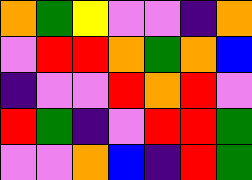[["orange", "green", "yellow", "violet", "violet", "indigo", "orange"], ["violet", "red", "red", "orange", "green", "orange", "blue"], ["indigo", "violet", "violet", "red", "orange", "red", "violet"], ["red", "green", "indigo", "violet", "red", "red", "green"], ["violet", "violet", "orange", "blue", "indigo", "red", "green"]]